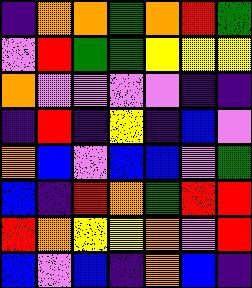[["indigo", "orange", "orange", "green", "orange", "red", "green"], ["violet", "red", "green", "green", "yellow", "yellow", "yellow"], ["orange", "violet", "violet", "violet", "violet", "indigo", "indigo"], ["indigo", "red", "indigo", "yellow", "indigo", "blue", "violet"], ["orange", "blue", "violet", "blue", "blue", "violet", "green"], ["blue", "indigo", "red", "orange", "green", "red", "red"], ["red", "orange", "yellow", "yellow", "orange", "violet", "red"], ["blue", "violet", "blue", "indigo", "orange", "blue", "indigo"]]